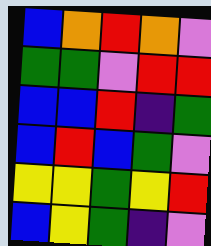[["blue", "orange", "red", "orange", "violet"], ["green", "green", "violet", "red", "red"], ["blue", "blue", "red", "indigo", "green"], ["blue", "red", "blue", "green", "violet"], ["yellow", "yellow", "green", "yellow", "red"], ["blue", "yellow", "green", "indigo", "violet"]]